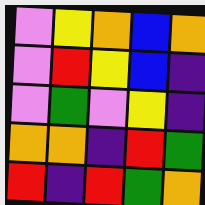[["violet", "yellow", "orange", "blue", "orange"], ["violet", "red", "yellow", "blue", "indigo"], ["violet", "green", "violet", "yellow", "indigo"], ["orange", "orange", "indigo", "red", "green"], ["red", "indigo", "red", "green", "orange"]]